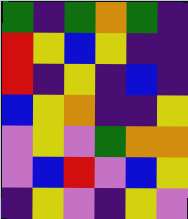[["green", "indigo", "green", "orange", "green", "indigo"], ["red", "yellow", "blue", "yellow", "indigo", "indigo"], ["red", "indigo", "yellow", "indigo", "blue", "indigo"], ["blue", "yellow", "orange", "indigo", "indigo", "yellow"], ["violet", "yellow", "violet", "green", "orange", "orange"], ["violet", "blue", "red", "violet", "blue", "yellow"], ["indigo", "yellow", "violet", "indigo", "yellow", "violet"]]